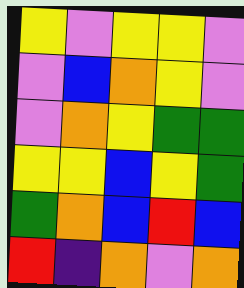[["yellow", "violet", "yellow", "yellow", "violet"], ["violet", "blue", "orange", "yellow", "violet"], ["violet", "orange", "yellow", "green", "green"], ["yellow", "yellow", "blue", "yellow", "green"], ["green", "orange", "blue", "red", "blue"], ["red", "indigo", "orange", "violet", "orange"]]